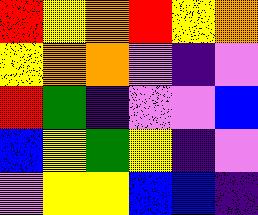[["red", "yellow", "orange", "red", "yellow", "orange"], ["yellow", "orange", "orange", "violet", "indigo", "violet"], ["red", "green", "indigo", "violet", "violet", "blue"], ["blue", "yellow", "green", "yellow", "indigo", "violet"], ["violet", "yellow", "yellow", "blue", "blue", "indigo"]]